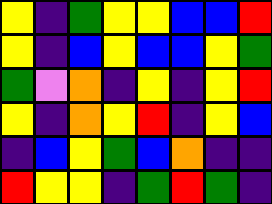[["yellow", "indigo", "green", "yellow", "yellow", "blue", "blue", "red"], ["yellow", "indigo", "blue", "yellow", "blue", "blue", "yellow", "green"], ["green", "violet", "orange", "indigo", "yellow", "indigo", "yellow", "red"], ["yellow", "indigo", "orange", "yellow", "red", "indigo", "yellow", "blue"], ["indigo", "blue", "yellow", "green", "blue", "orange", "indigo", "indigo"], ["red", "yellow", "yellow", "indigo", "green", "red", "green", "indigo"]]